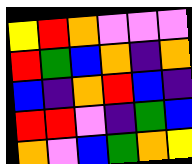[["yellow", "red", "orange", "violet", "violet", "violet"], ["red", "green", "blue", "orange", "indigo", "orange"], ["blue", "indigo", "orange", "red", "blue", "indigo"], ["red", "red", "violet", "indigo", "green", "blue"], ["orange", "violet", "blue", "green", "orange", "yellow"]]